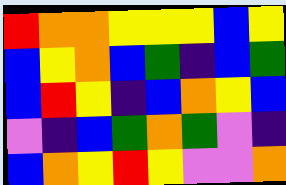[["red", "orange", "orange", "yellow", "yellow", "yellow", "blue", "yellow"], ["blue", "yellow", "orange", "blue", "green", "indigo", "blue", "green"], ["blue", "red", "yellow", "indigo", "blue", "orange", "yellow", "blue"], ["violet", "indigo", "blue", "green", "orange", "green", "violet", "indigo"], ["blue", "orange", "yellow", "red", "yellow", "violet", "violet", "orange"]]